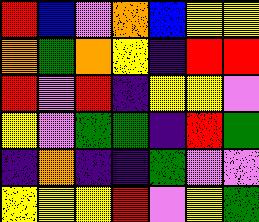[["red", "blue", "violet", "orange", "blue", "yellow", "yellow"], ["orange", "green", "orange", "yellow", "indigo", "red", "red"], ["red", "violet", "red", "indigo", "yellow", "yellow", "violet"], ["yellow", "violet", "green", "green", "indigo", "red", "green"], ["indigo", "orange", "indigo", "indigo", "green", "violet", "violet"], ["yellow", "yellow", "yellow", "red", "violet", "yellow", "green"]]